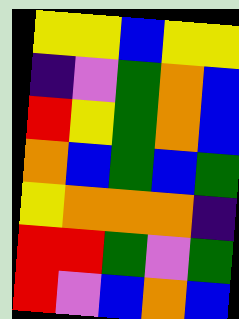[["yellow", "yellow", "blue", "yellow", "yellow"], ["indigo", "violet", "green", "orange", "blue"], ["red", "yellow", "green", "orange", "blue"], ["orange", "blue", "green", "blue", "green"], ["yellow", "orange", "orange", "orange", "indigo"], ["red", "red", "green", "violet", "green"], ["red", "violet", "blue", "orange", "blue"]]